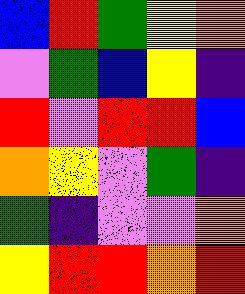[["blue", "red", "green", "yellow", "orange"], ["violet", "green", "blue", "yellow", "indigo"], ["red", "violet", "red", "red", "blue"], ["orange", "yellow", "violet", "green", "indigo"], ["green", "indigo", "violet", "violet", "orange"], ["yellow", "red", "red", "orange", "red"]]